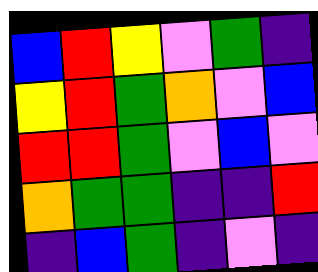[["blue", "red", "yellow", "violet", "green", "indigo"], ["yellow", "red", "green", "orange", "violet", "blue"], ["red", "red", "green", "violet", "blue", "violet"], ["orange", "green", "green", "indigo", "indigo", "red"], ["indigo", "blue", "green", "indigo", "violet", "indigo"]]